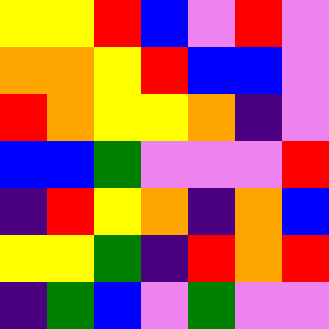[["yellow", "yellow", "red", "blue", "violet", "red", "violet"], ["orange", "orange", "yellow", "red", "blue", "blue", "violet"], ["red", "orange", "yellow", "yellow", "orange", "indigo", "violet"], ["blue", "blue", "green", "violet", "violet", "violet", "red"], ["indigo", "red", "yellow", "orange", "indigo", "orange", "blue"], ["yellow", "yellow", "green", "indigo", "red", "orange", "red"], ["indigo", "green", "blue", "violet", "green", "violet", "violet"]]